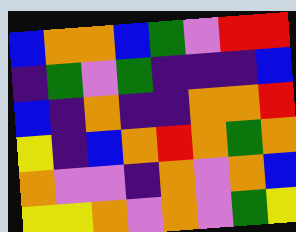[["blue", "orange", "orange", "blue", "green", "violet", "red", "red"], ["indigo", "green", "violet", "green", "indigo", "indigo", "indigo", "blue"], ["blue", "indigo", "orange", "indigo", "indigo", "orange", "orange", "red"], ["yellow", "indigo", "blue", "orange", "red", "orange", "green", "orange"], ["orange", "violet", "violet", "indigo", "orange", "violet", "orange", "blue"], ["yellow", "yellow", "orange", "violet", "orange", "violet", "green", "yellow"]]